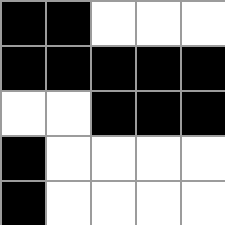[["black", "black", "white", "white", "white"], ["black", "black", "black", "black", "black"], ["white", "white", "black", "black", "black"], ["black", "white", "white", "white", "white"], ["black", "white", "white", "white", "white"]]